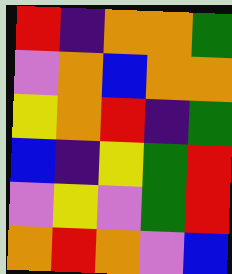[["red", "indigo", "orange", "orange", "green"], ["violet", "orange", "blue", "orange", "orange"], ["yellow", "orange", "red", "indigo", "green"], ["blue", "indigo", "yellow", "green", "red"], ["violet", "yellow", "violet", "green", "red"], ["orange", "red", "orange", "violet", "blue"]]